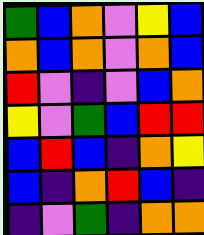[["green", "blue", "orange", "violet", "yellow", "blue"], ["orange", "blue", "orange", "violet", "orange", "blue"], ["red", "violet", "indigo", "violet", "blue", "orange"], ["yellow", "violet", "green", "blue", "red", "red"], ["blue", "red", "blue", "indigo", "orange", "yellow"], ["blue", "indigo", "orange", "red", "blue", "indigo"], ["indigo", "violet", "green", "indigo", "orange", "orange"]]